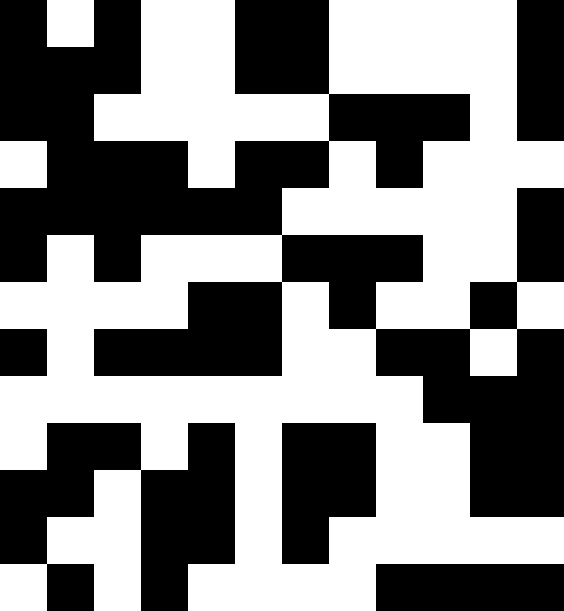[["black", "white", "black", "white", "white", "black", "black", "white", "white", "white", "white", "black"], ["black", "black", "black", "white", "white", "black", "black", "white", "white", "white", "white", "black"], ["black", "black", "white", "white", "white", "white", "white", "black", "black", "black", "white", "black"], ["white", "black", "black", "black", "white", "black", "black", "white", "black", "white", "white", "white"], ["black", "black", "black", "black", "black", "black", "white", "white", "white", "white", "white", "black"], ["black", "white", "black", "white", "white", "white", "black", "black", "black", "white", "white", "black"], ["white", "white", "white", "white", "black", "black", "white", "black", "white", "white", "black", "white"], ["black", "white", "black", "black", "black", "black", "white", "white", "black", "black", "white", "black"], ["white", "white", "white", "white", "white", "white", "white", "white", "white", "black", "black", "black"], ["white", "black", "black", "white", "black", "white", "black", "black", "white", "white", "black", "black"], ["black", "black", "white", "black", "black", "white", "black", "black", "white", "white", "black", "black"], ["black", "white", "white", "black", "black", "white", "black", "white", "white", "white", "white", "white"], ["white", "black", "white", "black", "white", "white", "white", "white", "black", "black", "black", "black"]]